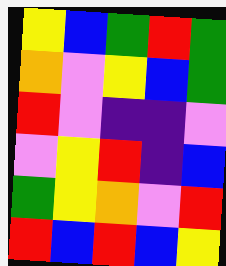[["yellow", "blue", "green", "red", "green"], ["orange", "violet", "yellow", "blue", "green"], ["red", "violet", "indigo", "indigo", "violet"], ["violet", "yellow", "red", "indigo", "blue"], ["green", "yellow", "orange", "violet", "red"], ["red", "blue", "red", "blue", "yellow"]]